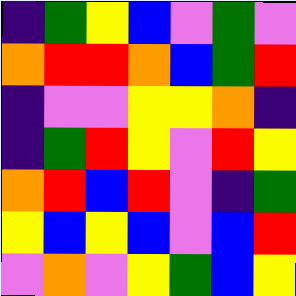[["indigo", "green", "yellow", "blue", "violet", "green", "violet"], ["orange", "red", "red", "orange", "blue", "green", "red"], ["indigo", "violet", "violet", "yellow", "yellow", "orange", "indigo"], ["indigo", "green", "red", "yellow", "violet", "red", "yellow"], ["orange", "red", "blue", "red", "violet", "indigo", "green"], ["yellow", "blue", "yellow", "blue", "violet", "blue", "red"], ["violet", "orange", "violet", "yellow", "green", "blue", "yellow"]]